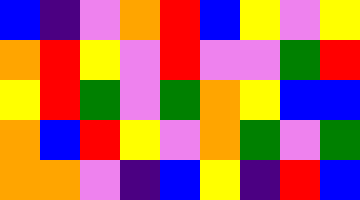[["blue", "indigo", "violet", "orange", "red", "blue", "yellow", "violet", "yellow"], ["orange", "red", "yellow", "violet", "red", "violet", "violet", "green", "red"], ["yellow", "red", "green", "violet", "green", "orange", "yellow", "blue", "blue"], ["orange", "blue", "red", "yellow", "violet", "orange", "green", "violet", "green"], ["orange", "orange", "violet", "indigo", "blue", "yellow", "indigo", "red", "blue"]]